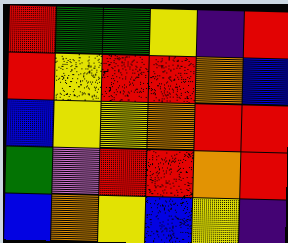[["red", "green", "green", "yellow", "indigo", "red"], ["red", "yellow", "red", "red", "orange", "blue"], ["blue", "yellow", "yellow", "orange", "red", "red"], ["green", "violet", "red", "red", "orange", "red"], ["blue", "orange", "yellow", "blue", "yellow", "indigo"]]